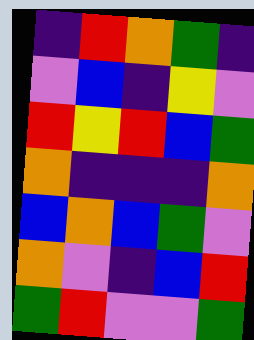[["indigo", "red", "orange", "green", "indigo"], ["violet", "blue", "indigo", "yellow", "violet"], ["red", "yellow", "red", "blue", "green"], ["orange", "indigo", "indigo", "indigo", "orange"], ["blue", "orange", "blue", "green", "violet"], ["orange", "violet", "indigo", "blue", "red"], ["green", "red", "violet", "violet", "green"]]